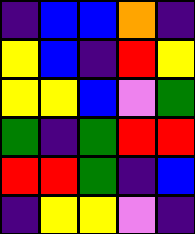[["indigo", "blue", "blue", "orange", "indigo"], ["yellow", "blue", "indigo", "red", "yellow"], ["yellow", "yellow", "blue", "violet", "green"], ["green", "indigo", "green", "red", "red"], ["red", "red", "green", "indigo", "blue"], ["indigo", "yellow", "yellow", "violet", "indigo"]]